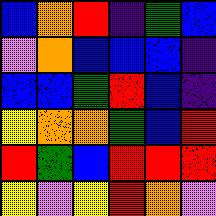[["blue", "orange", "red", "indigo", "green", "blue"], ["violet", "orange", "blue", "blue", "blue", "indigo"], ["blue", "blue", "green", "red", "blue", "indigo"], ["yellow", "orange", "orange", "green", "blue", "red"], ["red", "green", "blue", "red", "red", "red"], ["yellow", "violet", "yellow", "red", "orange", "violet"]]